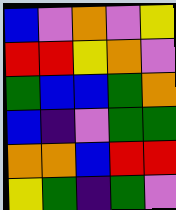[["blue", "violet", "orange", "violet", "yellow"], ["red", "red", "yellow", "orange", "violet"], ["green", "blue", "blue", "green", "orange"], ["blue", "indigo", "violet", "green", "green"], ["orange", "orange", "blue", "red", "red"], ["yellow", "green", "indigo", "green", "violet"]]